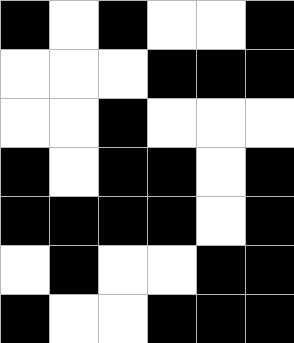[["black", "white", "black", "white", "white", "black"], ["white", "white", "white", "black", "black", "black"], ["white", "white", "black", "white", "white", "white"], ["black", "white", "black", "black", "white", "black"], ["black", "black", "black", "black", "white", "black"], ["white", "black", "white", "white", "black", "black"], ["black", "white", "white", "black", "black", "black"]]